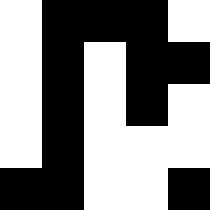[["white", "black", "black", "black", "white"], ["white", "black", "white", "black", "black"], ["white", "black", "white", "black", "white"], ["white", "black", "white", "white", "white"], ["black", "black", "white", "white", "black"]]